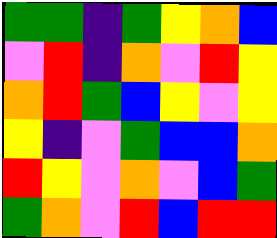[["green", "green", "indigo", "green", "yellow", "orange", "blue"], ["violet", "red", "indigo", "orange", "violet", "red", "yellow"], ["orange", "red", "green", "blue", "yellow", "violet", "yellow"], ["yellow", "indigo", "violet", "green", "blue", "blue", "orange"], ["red", "yellow", "violet", "orange", "violet", "blue", "green"], ["green", "orange", "violet", "red", "blue", "red", "red"]]